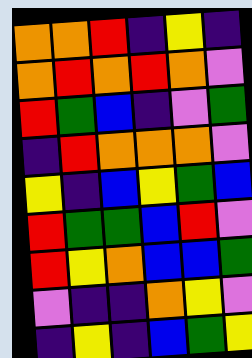[["orange", "orange", "red", "indigo", "yellow", "indigo"], ["orange", "red", "orange", "red", "orange", "violet"], ["red", "green", "blue", "indigo", "violet", "green"], ["indigo", "red", "orange", "orange", "orange", "violet"], ["yellow", "indigo", "blue", "yellow", "green", "blue"], ["red", "green", "green", "blue", "red", "violet"], ["red", "yellow", "orange", "blue", "blue", "green"], ["violet", "indigo", "indigo", "orange", "yellow", "violet"], ["indigo", "yellow", "indigo", "blue", "green", "yellow"]]